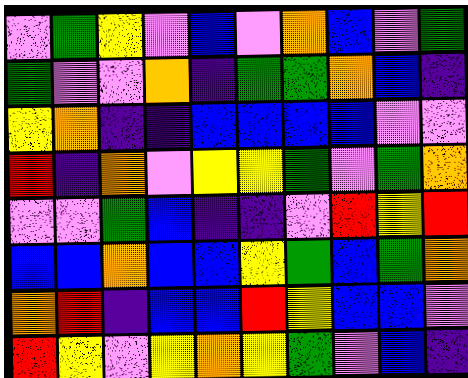[["violet", "green", "yellow", "violet", "blue", "violet", "orange", "blue", "violet", "green"], ["green", "violet", "violet", "orange", "indigo", "green", "green", "orange", "blue", "indigo"], ["yellow", "orange", "indigo", "indigo", "blue", "blue", "blue", "blue", "violet", "violet"], ["red", "indigo", "orange", "violet", "yellow", "yellow", "green", "violet", "green", "orange"], ["violet", "violet", "green", "blue", "indigo", "indigo", "violet", "red", "yellow", "red"], ["blue", "blue", "orange", "blue", "blue", "yellow", "green", "blue", "green", "orange"], ["orange", "red", "indigo", "blue", "blue", "red", "yellow", "blue", "blue", "violet"], ["red", "yellow", "violet", "yellow", "orange", "yellow", "green", "violet", "blue", "indigo"]]